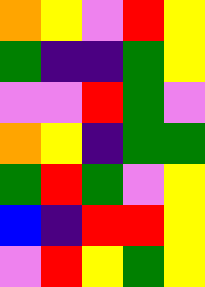[["orange", "yellow", "violet", "red", "yellow"], ["green", "indigo", "indigo", "green", "yellow"], ["violet", "violet", "red", "green", "violet"], ["orange", "yellow", "indigo", "green", "green"], ["green", "red", "green", "violet", "yellow"], ["blue", "indigo", "red", "red", "yellow"], ["violet", "red", "yellow", "green", "yellow"]]